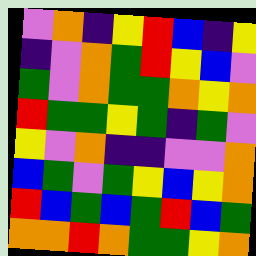[["violet", "orange", "indigo", "yellow", "red", "blue", "indigo", "yellow"], ["indigo", "violet", "orange", "green", "red", "yellow", "blue", "violet"], ["green", "violet", "orange", "green", "green", "orange", "yellow", "orange"], ["red", "green", "green", "yellow", "green", "indigo", "green", "violet"], ["yellow", "violet", "orange", "indigo", "indigo", "violet", "violet", "orange"], ["blue", "green", "violet", "green", "yellow", "blue", "yellow", "orange"], ["red", "blue", "green", "blue", "green", "red", "blue", "green"], ["orange", "orange", "red", "orange", "green", "green", "yellow", "orange"]]